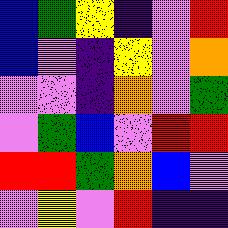[["blue", "green", "yellow", "indigo", "violet", "red"], ["blue", "violet", "indigo", "yellow", "violet", "orange"], ["violet", "violet", "indigo", "orange", "violet", "green"], ["violet", "green", "blue", "violet", "red", "red"], ["red", "red", "green", "orange", "blue", "violet"], ["violet", "yellow", "violet", "red", "indigo", "indigo"]]